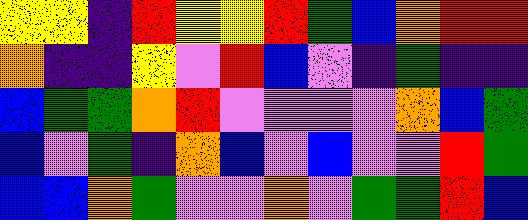[["yellow", "yellow", "indigo", "red", "yellow", "yellow", "red", "green", "blue", "orange", "red", "red"], ["orange", "indigo", "indigo", "yellow", "violet", "red", "blue", "violet", "indigo", "green", "indigo", "indigo"], ["blue", "green", "green", "orange", "red", "violet", "violet", "violet", "violet", "orange", "blue", "green"], ["blue", "violet", "green", "indigo", "orange", "blue", "violet", "blue", "violet", "violet", "red", "green"], ["blue", "blue", "orange", "green", "violet", "violet", "orange", "violet", "green", "green", "red", "blue"]]